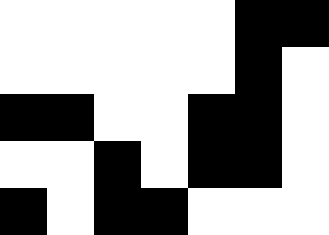[["white", "white", "white", "white", "white", "black", "black"], ["white", "white", "white", "white", "white", "black", "white"], ["black", "black", "white", "white", "black", "black", "white"], ["white", "white", "black", "white", "black", "black", "white"], ["black", "white", "black", "black", "white", "white", "white"]]